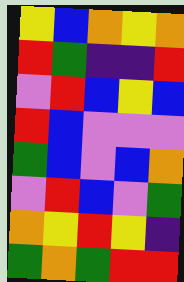[["yellow", "blue", "orange", "yellow", "orange"], ["red", "green", "indigo", "indigo", "red"], ["violet", "red", "blue", "yellow", "blue"], ["red", "blue", "violet", "violet", "violet"], ["green", "blue", "violet", "blue", "orange"], ["violet", "red", "blue", "violet", "green"], ["orange", "yellow", "red", "yellow", "indigo"], ["green", "orange", "green", "red", "red"]]